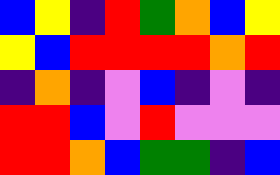[["blue", "yellow", "indigo", "red", "green", "orange", "blue", "yellow"], ["yellow", "blue", "red", "red", "red", "red", "orange", "red"], ["indigo", "orange", "indigo", "violet", "blue", "indigo", "violet", "indigo"], ["red", "red", "blue", "violet", "red", "violet", "violet", "violet"], ["red", "red", "orange", "blue", "green", "green", "indigo", "blue"]]